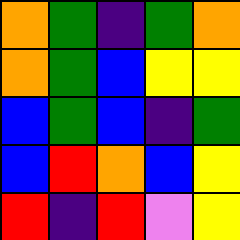[["orange", "green", "indigo", "green", "orange"], ["orange", "green", "blue", "yellow", "yellow"], ["blue", "green", "blue", "indigo", "green"], ["blue", "red", "orange", "blue", "yellow"], ["red", "indigo", "red", "violet", "yellow"]]